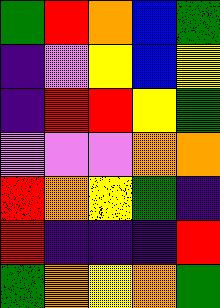[["green", "red", "orange", "blue", "green"], ["indigo", "violet", "yellow", "blue", "yellow"], ["indigo", "red", "red", "yellow", "green"], ["violet", "violet", "violet", "orange", "orange"], ["red", "orange", "yellow", "green", "indigo"], ["red", "indigo", "indigo", "indigo", "red"], ["green", "orange", "yellow", "orange", "green"]]